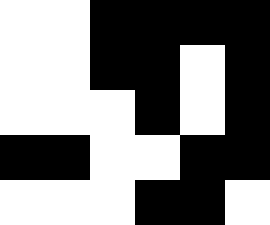[["white", "white", "black", "black", "black", "black"], ["white", "white", "black", "black", "white", "black"], ["white", "white", "white", "black", "white", "black"], ["black", "black", "white", "white", "black", "black"], ["white", "white", "white", "black", "black", "white"]]